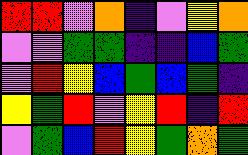[["red", "red", "violet", "orange", "indigo", "violet", "yellow", "orange"], ["violet", "violet", "green", "green", "indigo", "indigo", "blue", "green"], ["violet", "red", "yellow", "blue", "green", "blue", "green", "indigo"], ["yellow", "green", "red", "violet", "yellow", "red", "indigo", "red"], ["violet", "green", "blue", "red", "yellow", "green", "orange", "green"]]